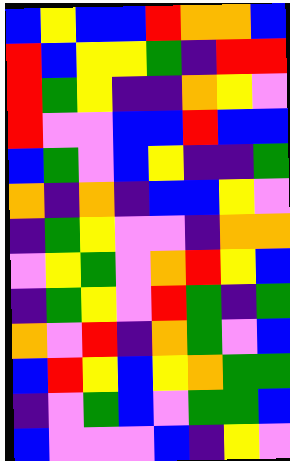[["blue", "yellow", "blue", "blue", "red", "orange", "orange", "blue"], ["red", "blue", "yellow", "yellow", "green", "indigo", "red", "red"], ["red", "green", "yellow", "indigo", "indigo", "orange", "yellow", "violet"], ["red", "violet", "violet", "blue", "blue", "red", "blue", "blue"], ["blue", "green", "violet", "blue", "yellow", "indigo", "indigo", "green"], ["orange", "indigo", "orange", "indigo", "blue", "blue", "yellow", "violet"], ["indigo", "green", "yellow", "violet", "violet", "indigo", "orange", "orange"], ["violet", "yellow", "green", "violet", "orange", "red", "yellow", "blue"], ["indigo", "green", "yellow", "violet", "red", "green", "indigo", "green"], ["orange", "violet", "red", "indigo", "orange", "green", "violet", "blue"], ["blue", "red", "yellow", "blue", "yellow", "orange", "green", "green"], ["indigo", "violet", "green", "blue", "violet", "green", "green", "blue"], ["blue", "violet", "violet", "violet", "blue", "indigo", "yellow", "violet"]]